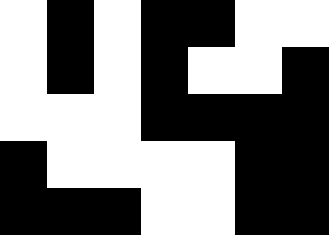[["white", "black", "white", "black", "black", "white", "white"], ["white", "black", "white", "black", "white", "white", "black"], ["white", "white", "white", "black", "black", "black", "black"], ["black", "white", "white", "white", "white", "black", "black"], ["black", "black", "black", "white", "white", "black", "black"]]